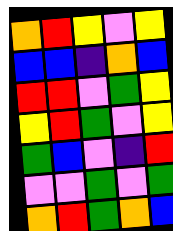[["orange", "red", "yellow", "violet", "yellow"], ["blue", "blue", "indigo", "orange", "blue"], ["red", "red", "violet", "green", "yellow"], ["yellow", "red", "green", "violet", "yellow"], ["green", "blue", "violet", "indigo", "red"], ["violet", "violet", "green", "violet", "green"], ["orange", "red", "green", "orange", "blue"]]